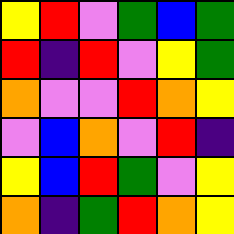[["yellow", "red", "violet", "green", "blue", "green"], ["red", "indigo", "red", "violet", "yellow", "green"], ["orange", "violet", "violet", "red", "orange", "yellow"], ["violet", "blue", "orange", "violet", "red", "indigo"], ["yellow", "blue", "red", "green", "violet", "yellow"], ["orange", "indigo", "green", "red", "orange", "yellow"]]